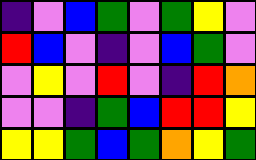[["indigo", "violet", "blue", "green", "violet", "green", "yellow", "violet"], ["red", "blue", "violet", "indigo", "violet", "blue", "green", "violet"], ["violet", "yellow", "violet", "red", "violet", "indigo", "red", "orange"], ["violet", "violet", "indigo", "green", "blue", "red", "red", "yellow"], ["yellow", "yellow", "green", "blue", "green", "orange", "yellow", "green"]]